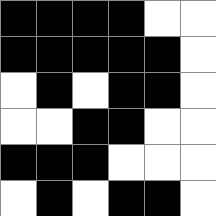[["black", "black", "black", "black", "white", "white"], ["black", "black", "black", "black", "black", "white"], ["white", "black", "white", "black", "black", "white"], ["white", "white", "black", "black", "white", "white"], ["black", "black", "black", "white", "white", "white"], ["white", "black", "white", "black", "black", "white"]]